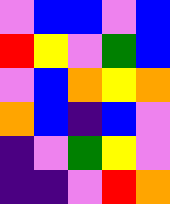[["violet", "blue", "blue", "violet", "blue"], ["red", "yellow", "violet", "green", "blue"], ["violet", "blue", "orange", "yellow", "orange"], ["orange", "blue", "indigo", "blue", "violet"], ["indigo", "violet", "green", "yellow", "violet"], ["indigo", "indigo", "violet", "red", "orange"]]